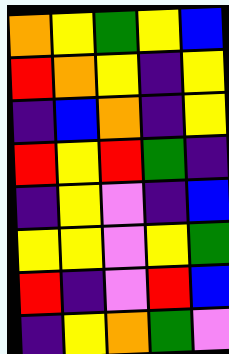[["orange", "yellow", "green", "yellow", "blue"], ["red", "orange", "yellow", "indigo", "yellow"], ["indigo", "blue", "orange", "indigo", "yellow"], ["red", "yellow", "red", "green", "indigo"], ["indigo", "yellow", "violet", "indigo", "blue"], ["yellow", "yellow", "violet", "yellow", "green"], ["red", "indigo", "violet", "red", "blue"], ["indigo", "yellow", "orange", "green", "violet"]]